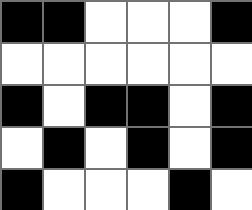[["black", "black", "white", "white", "white", "black"], ["white", "white", "white", "white", "white", "white"], ["black", "white", "black", "black", "white", "black"], ["white", "black", "white", "black", "white", "black"], ["black", "white", "white", "white", "black", "white"]]